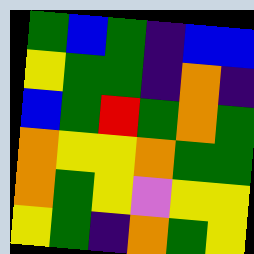[["green", "blue", "green", "indigo", "blue", "blue"], ["yellow", "green", "green", "indigo", "orange", "indigo"], ["blue", "green", "red", "green", "orange", "green"], ["orange", "yellow", "yellow", "orange", "green", "green"], ["orange", "green", "yellow", "violet", "yellow", "yellow"], ["yellow", "green", "indigo", "orange", "green", "yellow"]]